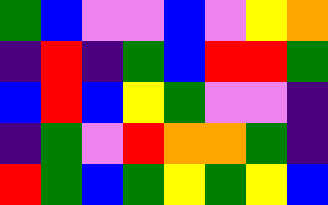[["green", "blue", "violet", "violet", "blue", "violet", "yellow", "orange"], ["indigo", "red", "indigo", "green", "blue", "red", "red", "green"], ["blue", "red", "blue", "yellow", "green", "violet", "violet", "indigo"], ["indigo", "green", "violet", "red", "orange", "orange", "green", "indigo"], ["red", "green", "blue", "green", "yellow", "green", "yellow", "blue"]]